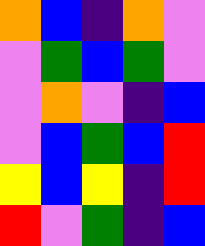[["orange", "blue", "indigo", "orange", "violet"], ["violet", "green", "blue", "green", "violet"], ["violet", "orange", "violet", "indigo", "blue"], ["violet", "blue", "green", "blue", "red"], ["yellow", "blue", "yellow", "indigo", "red"], ["red", "violet", "green", "indigo", "blue"]]